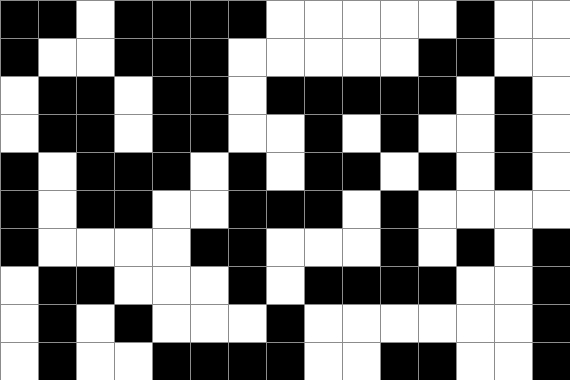[["black", "black", "white", "black", "black", "black", "black", "white", "white", "white", "white", "white", "black", "white", "white"], ["black", "white", "white", "black", "black", "black", "white", "white", "white", "white", "white", "black", "black", "white", "white"], ["white", "black", "black", "white", "black", "black", "white", "black", "black", "black", "black", "black", "white", "black", "white"], ["white", "black", "black", "white", "black", "black", "white", "white", "black", "white", "black", "white", "white", "black", "white"], ["black", "white", "black", "black", "black", "white", "black", "white", "black", "black", "white", "black", "white", "black", "white"], ["black", "white", "black", "black", "white", "white", "black", "black", "black", "white", "black", "white", "white", "white", "white"], ["black", "white", "white", "white", "white", "black", "black", "white", "white", "white", "black", "white", "black", "white", "black"], ["white", "black", "black", "white", "white", "white", "black", "white", "black", "black", "black", "black", "white", "white", "black"], ["white", "black", "white", "black", "white", "white", "white", "black", "white", "white", "white", "white", "white", "white", "black"], ["white", "black", "white", "white", "black", "black", "black", "black", "white", "white", "black", "black", "white", "white", "black"]]